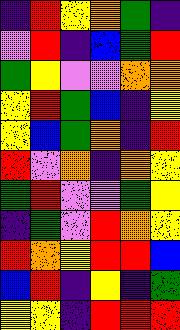[["indigo", "red", "yellow", "orange", "green", "indigo"], ["violet", "red", "indigo", "blue", "green", "red"], ["green", "yellow", "violet", "violet", "orange", "orange"], ["yellow", "red", "green", "blue", "indigo", "yellow"], ["yellow", "blue", "green", "orange", "indigo", "red"], ["red", "violet", "orange", "indigo", "orange", "yellow"], ["green", "red", "violet", "violet", "green", "yellow"], ["indigo", "green", "violet", "red", "orange", "yellow"], ["red", "orange", "yellow", "red", "red", "blue"], ["blue", "red", "indigo", "yellow", "indigo", "green"], ["yellow", "yellow", "indigo", "red", "red", "red"]]